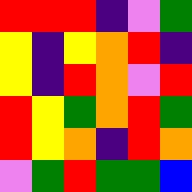[["red", "red", "red", "indigo", "violet", "green"], ["yellow", "indigo", "yellow", "orange", "red", "indigo"], ["yellow", "indigo", "red", "orange", "violet", "red"], ["red", "yellow", "green", "orange", "red", "green"], ["red", "yellow", "orange", "indigo", "red", "orange"], ["violet", "green", "red", "green", "green", "blue"]]